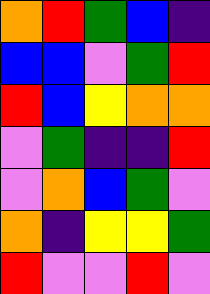[["orange", "red", "green", "blue", "indigo"], ["blue", "blue", "violet", "green", "red"], ["red", "blue", "yellow", "orange", "orange"], ["violet", "green", "indigo", "indigo", "red"], ["violet", "orange", "blue", "green", "violet"], ["orange", "indigo", "yellow", "yellow", "green"], ["red", "violet", "violet", "red", "violet"]]